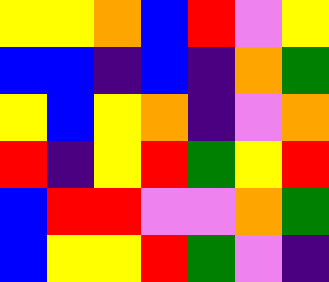[["yellow", "yellow", "orange", "blue", "red", "violet", "yellow"], ["blue", "blue", "indigo", "blue", "indigo", "orange", "green"], ["yellow", "blue", "yellow", "orange", "indigo", "violet", "orange"], ["red", "indigo", "yellow", "red", "green", "yellow", "red"], ["blue", "red", "red", "violet", "violet", "orange", "green"], ["blue", "yellow", "yellow", "red", "green", "violet", "indigo"]]